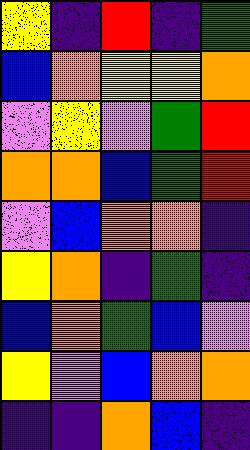[["yellow", "indigo", "red", "indigo", "green"], ["blue", "orange", "yellow", "yellow", "orange"], ["violet", "yellow", "violet", "green", "red"], ["orange", "orange", "blue", "green", "red"], ["violet", "blue", "orange", "orange", "indigo"], ["yellow", "orange", "indigo", "green", "indigo"], ["blue", "orange", "green", "blue", "violet"], ["yellow", "violet", "blue", "orange", "orange"], ["indigo", "indigo", "orange", "blue", "indigo"]]